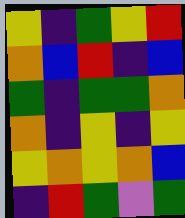[["yellow", "indigo", "green", "yellow", "red"], ["orange", "blue", "red", "indigo", "blue"], ["green", "indigo", "green", "green", "orange"], ["orange", "indigo", "yellow", "indigo", "yellow"], ["yellow", "orange", "yellow", "orange", "blue"], ["indigo", "red", "green", "violet", "green"]]